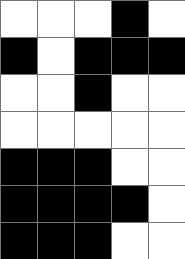[["white", "white", "white", "black", "white"], ["black", "white", "black", "black", "black"], ["white", "white", "black", "white", "white"], ["white", "white", "white", "white", "white"], ["black", "black", "black", "white", "white"], ["black", "black", "black", "black", "white"], ["black", "black", "black", "white", "white"]]